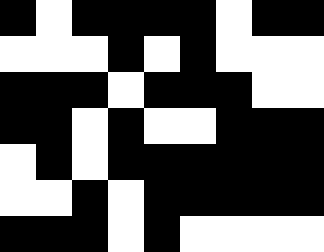[["black", "white", "black", "black", "black", "black", "white", "black", "black"], ["white", "white", "white", "black", "white", "black", "white", "white", "white"], ["black", "black", "black", "white", "black", "black", "black", "white", "white"], ["black", "black", "white", "black", "white", "white", "black", "black", "black"], ["white", "black", "white", "black", "black", "black", "black", "black", "black"], ["white", "white", "black", "white", "black", "black", "black", "black", "black"], ["black", "black", "black", "white", "black", "white", "white", "white", "white"]]